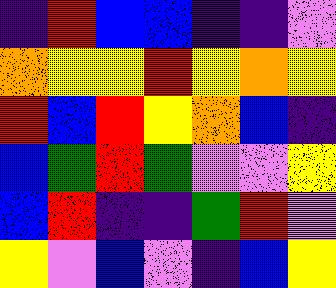[["indigo", "red", "blue", "blue", "indigo", "indigo", "violet"], ["orange", "yellow", "yellow", "red", "yellow", "orange", "yellow"], ["red", "blue", "red", "yellow", "orange", "blue", "indigo"], ["blue", "green", "red", "green", "violet", "violet", "yellow"], ["blue", "red", "indigo", "indigo", "green", "red", "violet"], ["yellow", "violet", "blue", "violet", "indigo", "blue", "yellow"]]